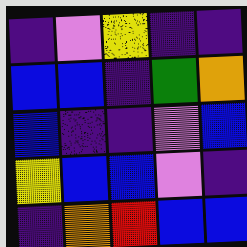[["indigo", "violet", "yellow", "indigo", "indigo"], ["blue", "blue", "indigo", "green", "orange"], ["blue", "indigo", "indigo", "violet", "blue"], ["yellow", "blue", "blue", "violet", "indigo"], ["indigo", "orange", "red", "blue", "blue"]]